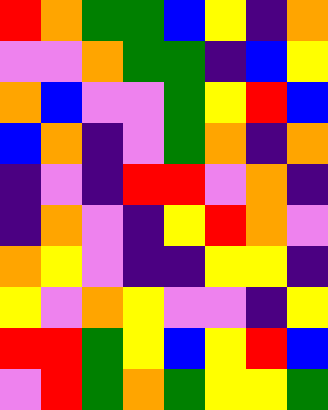[["red", "orange", "green", "green", "blue", "yellow", "indigo", "orange"], ["violet", "violet", "orange", "green", "green", "indigo", "blue", "yellow"], ["orange", "blue", "violet", "violet", "green", "yellow", "red", "blue"], ["blue", "orange", "indigo", "violet", "green", "orange", "indigo", "orange"], ["indigo", "violet", "indigo", "red", "red", "violet", "orange", "indigo"], ["indigo", "orange", "violet", "indigo", "yellow", "red", "orange", "violet"], ["orange", "yellow", "violet", "indigo", "indigo", "yellow", "yellow", "indigo"], ["yellow", "violet", "orange", "yellow", "violet", "violet", "indigo", "yellow"], ["red", "red", "green", "yellow", "blue", "yellow", "red", "blue"], ["violet", "red", "green", "orange", "green", "yellow", "yellow", "green"]]